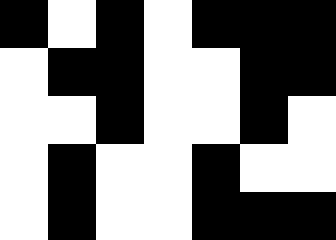[["black", "white", "black", "white", "black", "black", "black"], ["white", "black", "black", "white", "white", "black", "black"], ["white", "white", "black", "white", "white", "black", "white"], ["white", "black", "white", "white", "black", "white", "white"], ["white", "black", "white", "white", "black", "black", "black"]]